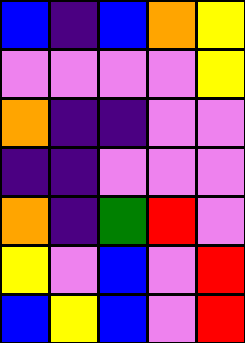[["blue", "indigo", "blue", "orange", "yellow"], ["violet", "violet", "violet", "violet", "yellow"], ["orange", "indigo", "indigo", "violet", "violet"], ["indigo", "indigo", "violet", "violet", "violet"], ["orange", "indigo", "green", "red", "violet"], ["yellow", "violet", "blue", "violet", "red"], ["blue", "yellow", "blue", "violet", "red"]]